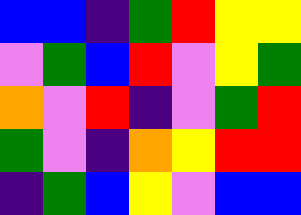[["blue", "blue", "indigo", "green", "red", "yellow", "yellow"], ["violet", "green", "blue", "red", "violet", "yellow", "green"], ["orange", "violet", "red", "indigo", "violet", "green", "red"], ["green", "violet", "indigo", "orange", "yellow", "red", "red"], ["indigo", "green", "blue", "yellow", "violet", "blue", "blue"]]